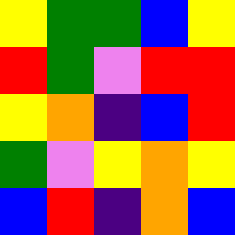[["yellow", "green", "green", "blue", "yellow"], ["red", "green", "violet", "red", "red"], ["yellow", "orange", "indigo", "blue", "red"], ["green", "violet", "yellow", "orange", "yellow"], ["blue", "red", "indigo", "orange", "blue"]]